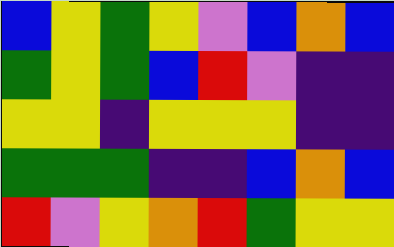[["blue", "yellow", "green", "yellow", "violet", "blue", "orange", "blue"], ["green", "yellow", "green", "blue", "red", "violet", "indigo", "indigo"], ["yellow", "yellow", "indigo", "yellow", "yellow", "yellow", "indigo", "indigo"], ["green", "green", "green", "indigo", "indigo", "blue", "orange", "blue"], ["red", "violet", "yellow", "orange", "red", "green", "yellow", "yellow"]]